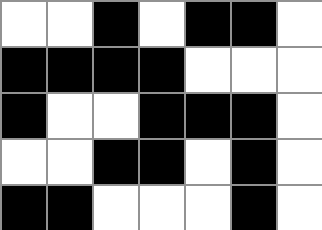[["white", "white", "black", "white", "black", "black", "white"], ["black", "black", "black", "black", "white", "white", "white"], ["black", "white", "white", "black", "black", "black", "white"], ["white", "white", "black", "black", "white", "black", "white"], ["black", "black", "white", "white", "white", "black", "white"]]